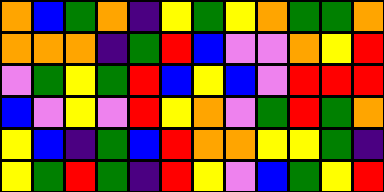[["orange", "blue", "green", "orange", "indigo", "yellow", "green", "yellow", "orange", "green", "green", "orange"], ["orange", "orange", "orange", "indigo", "green", "red", "blue", "violet", "violet", "orange", "yellow", "red"], ["violet", "green", "yellow", "green", "red", "blue", "yellow", "blue", "violet", "red", "red", "red"], ["blue", "violet", "yellow", "violet", "red", "yellow", "orange", "violet", "green", "red", "green", "orange"], ["yellow", "blue", "indigo", "green", "blue", "red", "orange", "orange", "yellow", "yellow", "green", "indigo"], ["yellow", "green", "red", "green", "indigo", "red", "yellow", "violet", "blue", "green", "yellow", "red"]]